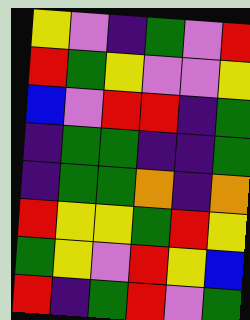[["yellow", "violet", "indigo", "green", "violet", "red"], ["red", "green", "yellow", "violet", "violet", "yellow"], ["blue", "violet", "red", "red", "indigo", "green"], ["indigo", "green", "green", "indigo", "indigo", "green"], ["indigo", "green", "green", "orange", "indigo", "orange"], ["red", "yellow", "yellow", "green", "red", "yellow"], ["green", "yellow", "violet", "red", "yellow", "blue"], ["red", "indigo", "green", "red", "violet", "green"]]